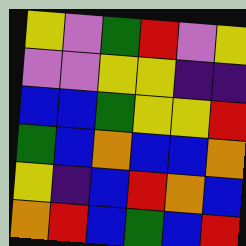[["yellow", "violet", "green", "red", "violet", "yellow"], ["violet", "violet", "yellow", "yellow", "indigo", "indigo"], ["blue", "blue", "green", "yellow", "yellow", "red"], ["green", "blue", "orange", "blue", "blue", "orange"], ["yellow", "indigo", "blue", "red", "orange", "blue"], ["orange", "red", "blue", "green", "blue", "red"]]